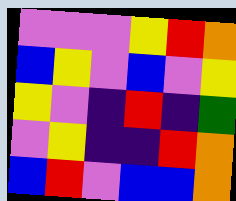[["violet", "violet", "violet", "yellow", "red", "orange"], ["blue", "yellow", "violet", "blue", "violet", "yellow"], ["yellow", "violet", "indigo", "red", "indigo", "green"], ["violet", "yellow", "indigo", "indigo", "red", "orange"], ["blue", "red", "violet", "blue", "blue", "orange"]]